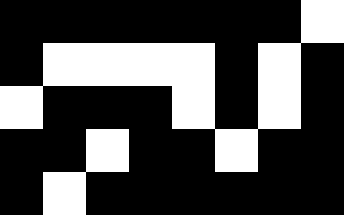[["black", "black", "black", "black", "black", "black", "black", "white"], ["black", "white", "white", "white", "white", "black", "white", "black"], ["white", "black", "black", "black", "white", "black", "white", "black"], ["black", "black", "white", "black", "black", "white", "black", "black"], ["black", "white", "black", "black", "black", "black", "black", "black"]]